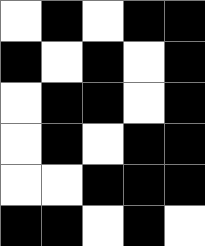[["white", "black", "white", "black", "black"], ["black", "white", "black", "white", "black"], ["white", "black", "black", "white", "black"], ["white", "black", "white", "black", "black"], ["white", "white", "black", "black", "black"], ["black", "black", "white", "black", "white"]]